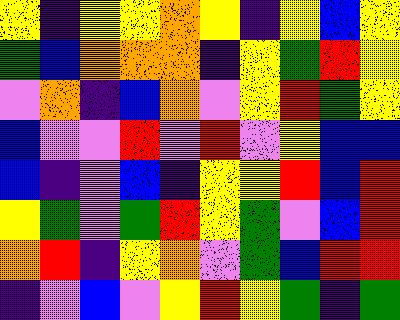[["yellow", "indigo", "yellow", "yellow", "orange", "yellow", "indigo", "yellow", "blue", "yellow"], ["green", "blue", "orange", "orange", "orange", "indigo", "yellow", "green", "red", "yellow"], ["violet", "orange", "indigo", "blue", "orange", "violet", "yellow", "red", "green", "yellow"], ["blue", "violet", "violet", "red", "violet", "red", "violet", "yellow", "blue", "blue"], ["blue", "indigo", "violet", "blue", "indigo", "yellow", "yellow", "red", "blue", "red"], ["yellow", "green", "violet", "green", "red", "yellow", "green", "violet", "blue", "red"], ["orange", "red", "indigo", "yellow", "orange", "violet", "green", "blue", "red", "red"], ["indigo", "violet", "blue", "violet", "yellow", "red", "yellow", "green", "indigo", "green"]]